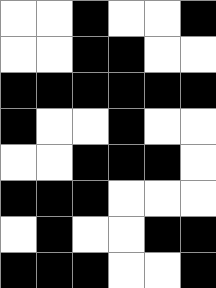[["white", "white", "black", "white", "white", "black"], ["white", "white", "black", "black", "white", "white"], ["black", "black", "black", "black", "black", "black"], ["black", "white", "white", "black", "white", "white"], ["white", "white", "black", "black", "black", "white"], ["black", "black", "black", "white", "white", "white"], ["white", "black", "white", "white", "black", "black"], ["black", "black", "black", "white", "white", "black"]]